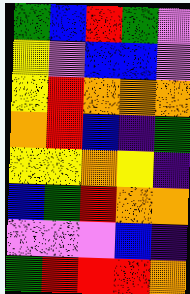[["green", "blue", "red", "green", "violet"], ["yellow", "violet", "blue", "blue", "violet"], ["yellow", "red", "orange", "orange", "orange"], ["orange", "red", "blue", "indigo", "green"], ["yellow", "yellow", "orange", "yellow", "indigo"], ["blue", "green", "red", "orange", "orange"], ["violet", "violet", "violet", "blue", "indigo"], ["green", "red", "red", "red", "orange"]]